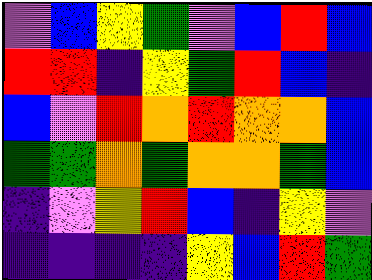[["violet", "blue", "yellow", "green", "violet", "blue", "red", "blue"], ["red", "red", "indigo", "yellow", "green", "red", "blue", "indigo"], ["blue", "violet", "red", "orange", "red", "orange", "orange", "blue"], ["green", "green", "orange", "green", "orange", "orange", "green", "blue"], ["indigo", "violet", "yellow", "red", "blue", "indigo", "yellow", "violet"], ["indigo", "indigo", "indigo", "indigo", "yellow", "blue", "red", "green"]]